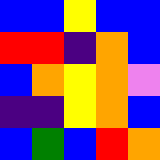[["blue", "blue", "yellow", "blue", "blue"], ["red", "red", "indigo", "orange", "blue"], ["blue", "orange", "yellow", "orange", "violet"], ["indigo", "indigo", "yellow", "orange", "blue"], ["blue", "green", "blue", "red", "orange"]]